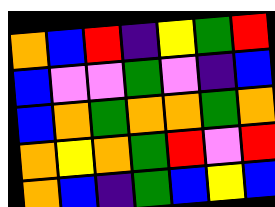[["orange", "blue", "red", "indigo", "yellow", "green", "red"], ["blue", "violet", "violet", "green", "violet", "indigo", "blue"], ["blue", "orange", "green", "orange", "orange", "green", "orange"], ["orange", "yellow", "orange", "green", "red", "violet", "red"], ["orange", "blue", "indigo", "green", "blue", "yellow", "blue"]]